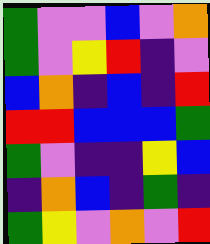[["green", "violet", "violet", "blue", "violet", "orange"], ["green", "violet", "yellow", "red", "indigo", "violet"], ["blue", "orange", "indigo", "blue", "indigo", "red"], ["red", "red", "blue", "blue", "blue", "green"], ["green", "violet", "indigo", "indigo", "yellow", "blue"], ["indigo", "orange", "blue", "indigo", "green", "indigo"], ["green", "yellow", "violet", "orange", "violet", "red"]]